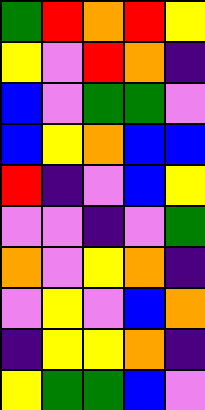[["green", "red", "orange", "red", "yellow"], ["yellow", "violet", "red", "orange", "indigo"], ["blue", "violet", "green", "green", "violet"], ["blue", "yellow", "orange", "blue", "blue"], ["red", "indigo", "violet", "blue", "yellow"], ["violet", "violet", "indigo", "violet", "green"], ["orange", "violet", "yellow", "orange", "indigo"], ["violet", "yellow", "violet", "blue", "orange"], ["indigo", "yellow", "yellow", "orange", "indigo"], ["yellow", "green", "green", "blue", "violet"]]